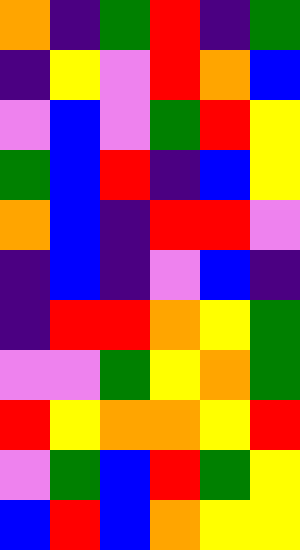[["orange", "indigo", "green", "red", "indigo", "green"], ["indigo", "yellow", "violet", "red", "orange", "blue"], ["violet", "blue", "violet", "green", "red", "yellow"], ["green", "blue", "red", "indigo", "blue", "yellow"], ["orange", "blue", "indigo", "red", "red", "violet"], ["indigo", "blue", "indigo", "violet", "blue", "indigo"], ["indigo", "red", "red", "orange", "yellow", "green"], ["violet", "violet", "green", "yellow", "orange", "green"], ["red", "yellow", "orange", "orange", "yellow", "red"], ["violet", "green", "blue", "red", "green", "yellow"], ["blue", "red", "blue", "orange", "yellow", "yellow"]]